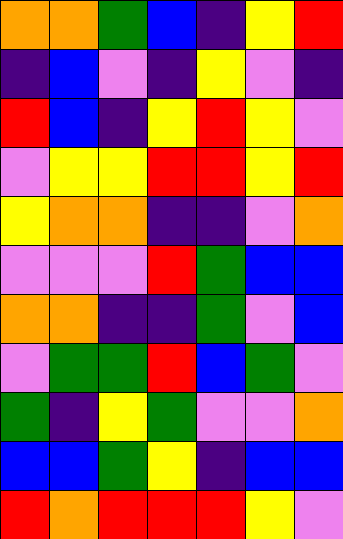[["orange", "orange", "green", "blue", "indigo", "yellow", "red"], ["indigo", "blue", "violet", "indigo", "yellow", "violet", "indigo"], ["red", "blue", "indigo", "yellow", "red", "yellow", "violet"], ["violet", "yellow", "yellow", "red", "red", "yellow", "red"], ["yellow", "orange", "orange", "indigo", "indigo", "violet", "orange"], ["violet", "violet", "violet", "red", "green", "blue", "blue"], ["orange", "orange", "indigo", "indigo", "green", "violet", "blue"], ["violet", "green", "green", "red", "blue", "green", "violet"], ["green", "indigo", "yellow", "green", "violet", "violet", "orange"], ["blue", "blue", "green", "yellow", "indigo", "blue", "blue"], ["red", "orange", "red", "red", "red", "yellow", "violet"]]